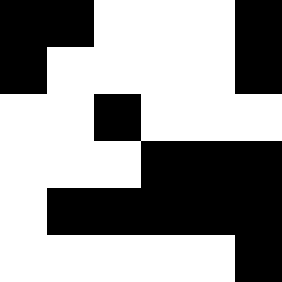[["black", "black", "white", "white", "white", "black"], ["black", "white", "white", "white", "white", "black"], ["white", "white", "black", "white", "white", "white"], ["white", "white", "white", "black", "black", "black"], ["white", "black", "black", "black", "black", "black"], ["white", "white", "white", "white", "white", "black"]]